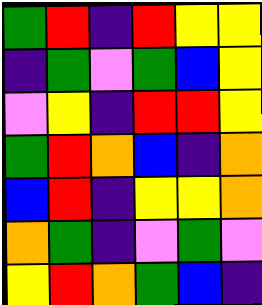[["green", "red", "indigo", "red", "yellow", "yellow"], ["indigo", "green", "violet", "green", "blue", "yellow"], ["violet", "yellow", "indigo", "red", "red", "yellow"], ["green", "red", "orange", "blue", "indigo", "orange"], ["blue", "red", "indigo", "yellow", "yellow", "orange"], ["orange", "green", "indigo", "violet", "green", "violet"], ["yellow", "red", "orange", "green", "blue", "indigo"]]